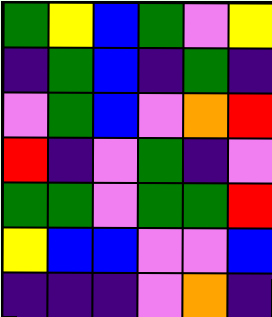[["green", "yellow", "blue", "green", "violet", "yellow"], ["indigo", "green", "blue", "indigo", "green", "indigo"], ["violet", "green", "blue", "violet", "orange", "red"], ["red", "indigo", "violet", "green", "indigo", "violet"], ["green", "green", "violet", "green", "green", "red"], ["yellow", "blue", "blue", "violet", "violet", "blue"], ["indigo", "indigo", "indigo", "violet", "orange", "indigo"]]